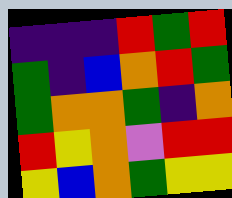[["indigo", "indigo", "indigo", "red", "green", "red"], ["green", "indigo", "blue", "orange", "red", "green"], ["green", "orange", "orange", "green", "indigo", "orange"], ["red", "yellow", "orange", "violet", "red", "red"], ["yellow", "blue", "orange", "green", "yellow", "yellow"]]